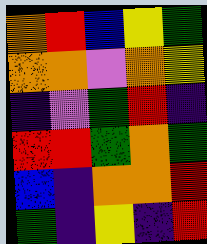[["orange", "red", "blue", "yellow", "green"], ["orange", "orange", "violet", "orange", "yellow"], ["indigo", "violet", "green", "red", "indigo"], ["red", "red", "green", "orange", "green"], ["blue", "indigo", "orange", "orange", "red"], ["green", "indigo", "yellow", "indigo", "red"]]